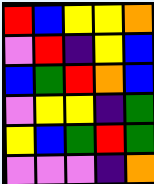[["red", "blue", "yellow", "yellow", "orange"], ["violet", "red", "indigo", "yellow", "blue"], ["blue", "green", "red", "orange", "blue"], ["violet", "yellow", "yellow", "indigo", "green"], ["yellow", "blue", "green", "red", "green"], ["violet", "violet", "violet", "indigo", "orange"]]